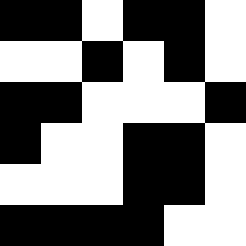[["black", "black", "white", "black", "black", "white"], ["white", "white", "black", "white", "black", "white"], ["black", "black", "white", "white", "white", "black"], ["black", "white", "white", "black", "black", "white"], ["white", "white", "white", "black", "black", "white"], ["black", "black", "black", "black", "white", "white"]]